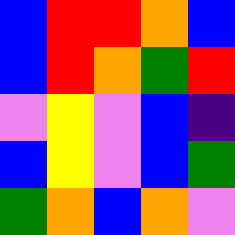[["blue", "red", "red", "orange", "blue"], ["blue", "red", "orange", "green", "red"], ["violet", "yellow", "violet", "blue", "indigo"], ["blue", "yellow", "violet", "blue", "green"], ["green", "orange", "blue", "orange", "violet"]]